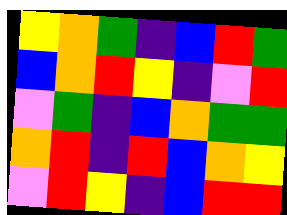[["yellow", "orange", "green", "indigo", "blue", "red", "green"], ["blue", "orange", "red", "yellow", "indigo", "violet", "red"], ["violet", "green", "indigo", "blue", "orange", "green", "green"], ["orange", "red", "indigo", "red", "blue", "orange", "yellow"], ["violet", "red", "yellow", "indigo", "blue", "red", "red"]]